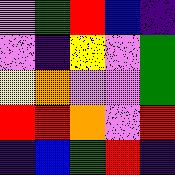[["violet", "green", "red", "blue", "indigo"], ["violet", "indigo", "yellow", "violet", "green"], ["yellow", "orange", "violet", "violet", "green"], ["red", "red", "orange", "violet", "red"], ["indigo", "blue", "green", "red", "indigo"]]